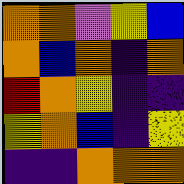[["orange", "orange", "violet", "yellow", "blue"], ["orange", "blue", "orange", "indigo", "orange"], ["red", "orange", "yellow", "indigo", "indigo"], ["yellow", "orange", "blue", "indigo", "yellow"], ["indigo", "indigo", "orange", "orange", "orange"]]